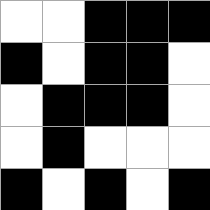[["white", "white", "black", "black", "black"], ["black", "white", "black", "black", "white"], ["white", "black", "black", "black", "white"], ["white", "black", "white", "white", "white"], ["black", "white", "black", "white", "black"]]